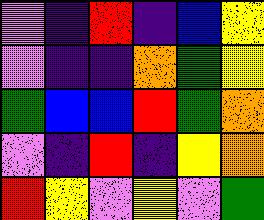[["violet", "indigo", "red", "indigo", "blue", "yellow"], ["violet", "indigo", "indigo", "orange", "green", "yellow"], ["green", "blue", "blue", "red", "green", "orange"], ["violet", "indigo", "red", "indigo", "yellow", "orange"], ["red", "yellow", "violet", "yellow", "violet", "green"]]